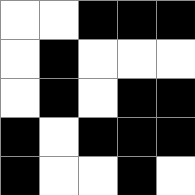[["white", "white", "black", "black", "black"], ["white", "black", "white", "white", "white"], ["white", "black", "white", "black", "black"], ["black", "white", "black", "black", "black"], ["black", "white", "white", "black", "white"]]